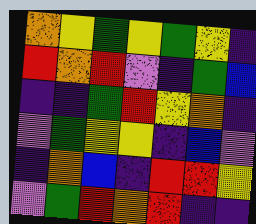[["orange", "yellow", "green", "yellow", "green", "yellow", "indigo"], ["red", "orange", "red", "violet", "indigo", "green", "blue"], ["indigo", "indigo", "green", "red", "yellow", "orange", "indigo"], ["violet", "green", "yellow", "yellow", "indigo", "blue", "violet"], ["indigo", "orange", "blue", "indigo", "red", "red", "yellow"], ["violet", "green", "red", "orange", "red", "indigo", "indigo"]]